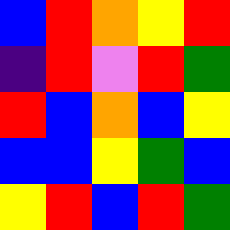[["blue", "red", "orange", "yellow", "red"], ["indigo", "red", "violet", "red", "green"], ["red", "blue", "orange", "blue", "yellow"], ["blue", "blue", "yellow", "green", "blue"], ["yellow", "red", "blue", "red", "green"]]